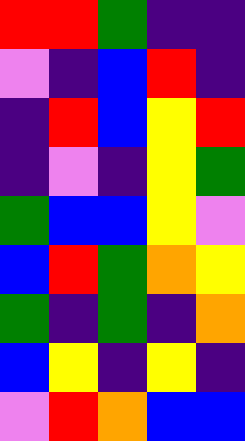[["red", "red", "green", "indigo", "indigo"], ["violet", "indigo", "blue", "red", "indigo"], ["indigo", "red", "blue", "yellow", "red"], ["indigo", "violet", "indigo", "yellow", "green"], ["green", "blue", "blue", "yellow", "violet"], ["blue", "red", "green", "orange", "yellow"], ["green", "indigo", "green", "indigo", "orange"], ["blue", "yellow", "indigo", "yellow", "indigo"], ["violet", "red", "orange", "blue", "blue"]]